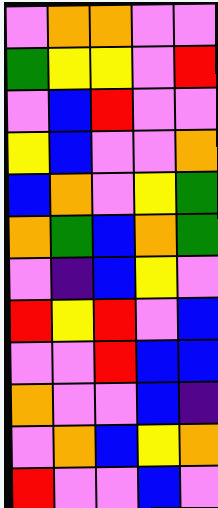[["violet", "orange", "orange", "violet", "violet"], ["green", "yellow", "yellow", "violet", "red"], ["violet", "blue", "red", "violet", "violet"], ["yellow", "blue", "violet", "violet", "orange"], ["blue", "orange", "violet", "yellow", "green"], ["orange", "green", "blue", "orange", "green"], ["violet", "indigo", "blue", "yellow", "violet"], ["red", "yellow", "red", "violet", "blue"], ["violet", "violet", "red", "blue", "blue"], ["orange", "violet", "violet", "blue", "indigo"], ["violet", "orange", "blue", "yellow", "orange"], ["red", "violet", "violet", "blue", "violet"]]